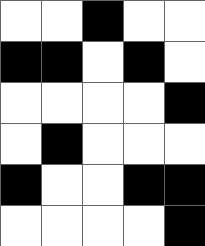[["white", "white", "black", "white", "white"], ["black", "black", "white", "black", "white"], ["white", "white", "white", "white", "black"], ["white", "black", "white", "white", "white"], ["black", "white", "white", "black", "black"], ["white", "white", "white", "white", "black"]]